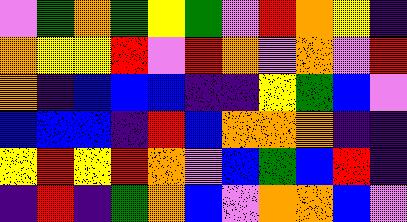[["violet", "green", "orange", "green", "yellow", "green", "violet", "red", "orange", "yellow", "indigo"], ["orange", "yellow", "yellow", "red", "violet", "red", "orange", "violet", "orange", "violet", "red"], ["orange", "indigo", "blue", "blue", "blue", "indigo", "indigo", "yellow", "green", "blue", "violet"], ["blue", "blue", "blue", "indigo", "red", "blue", "orange", "orange", "orange", "indigo", "indigo"], ["yellow", "red", "yellow", "red", "orange", "violet", "blue", "green", "blue", "red", "indigo"], ["indigo", "red", "indigo", "green", "orange", "blue", "violet", "orange", "orange", "blue", "violet"]]